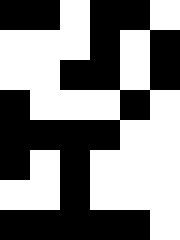[["black", "black", "white", "black", "black", "white"], ["white", "white", "white", "black", "white", "black"], ["white", "white", "black", "black", "white", "black"], ["black", "white", "white", "white", "black", "white"], ["black", "black", "black", "black", "white", "white"], ["black", "white", "black", "white", "white", "white"], ["white", "white", "black", "white", "white", "white"], ["black", "black", "black", "black", "black", "white"]]